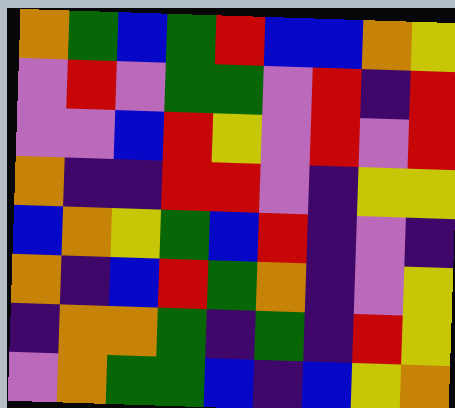[["orange", "green", "blue", "green", "red", "blue", "blue", "orange", "yellow"], ["violet", "red", "violet", "green", "green", "violet", "red", "indigo", "red"], ["violet", "violet", "blue", "red", "yellow", "violet", "red", "violet", "red"], ["orange", "indigo", "indigo", "red", "red", "violet", "indigo", "yellow", "yellow"], ["blue", "orange", "yellow", "green", "blue", "red", "indigo", "violet", "indigo"], ["orange", "indigo", "blue", "red", "green", "orange", "indigo", "violet", "yellow"], ["indigo", "orange", "orange", "green", "indigo", "green", "indigo", "red", "yellow"], ["violet", "orange", "green", "green", "blue", "indigo", "blue", "yellow", "orange"]]